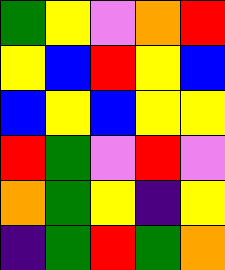[["green", "yellow", "violet", "orange", "red"], ["yellow", "blue", "red", "yellow", "blue"], ["blue", "yellow", "blue", "yellow", "yellow"], ["red", "green", "violet", "red", "violet"], ["orange", "green", "yellow", "indigo", "yellow"], ["indigo", "green", "red", "green", "orange"]]